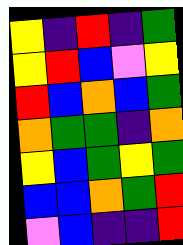[["yellow", "indigo", "red", "indigo", "green"], ["yellow", "red", "blue", "violet", "yellow"], ["red", "blue", "orange", "blue", "green"], ["orange", "green", "green", "indigo", "orange"], ["yellow", "blue", "green", "yellow", "green"], ["blue", "blue", "orange", "green", "red"], ["violet", "blue", "indigo", "indigo", "red"]]